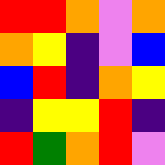[["red", "red", "orange", "violet", "orange"], ["orange", "yellow", "indigo", "violet", "blue"], ["blue", "red", "indigo", "orange", "yellow"], ["indigo", "yellow", "yellow", "red", "indigo"], ["red", "green", "orange", "red", "violet"]]